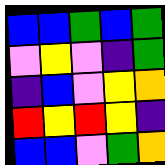[["blue", "blue", "green", "blue", "green"], ["violet", "yellow", "violet", "indigo", "green"], ["indigo", "blue", "violet", "yellow", "orange"], ["red", "yellow", "red", "yellow", "indigo"], ["blue", "blue", "violet", "green", "orange"]]